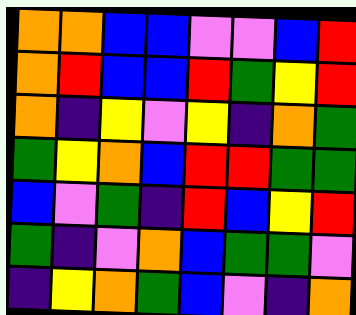[["orange", "orange", "blue", "blue", "violet", "violet", "blue", "red"], ["orange", "red", "blue", "blue", "red", "green", "yellow", "red"], ["orange", "indigo", "yellow", "violet", "yellow", "indigo", "orange", "green"], ["green", "yellow", "orange", "blue", "red", "red", "green", "green"], ["blue", "violet", "green", "indigo", "red", "blue", "yellow", "red"], ["green", "indigo", "violet", "orange", "blue", "green", "green", "violet"], ["indigo", "yellow", "orange", "green", "blue", "violet", "indigo", "orange"]]